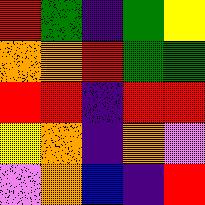[["red", "green", "indigo", "green", "yellow"], ["orange", "orange", "red", "green", "green"], ["red", "red", "indigo", "red", "red"], ["yellow", "orange", "indigo", "orange", "violet"], ["violet", "orange", "blue", "indigo", "red"]]